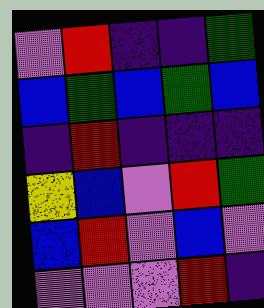[["violet", "red", "indigo", "indigo", "green"], ["blue", "green", "blue", "green", "blue"], ["indigo", "red", "indigo", "indigo", "indigo"], ["yellow", "blue", "violet", "red", "green"], ["blue", "red", "violet", "blue", "violet"], ["violet", "violet", "violet", "red", "indigo"]]